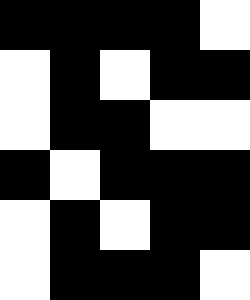[["black", "black", "black", "black", "white"], ["white", "black", "white", "black", "black"], ["white", "black", "black", "white", "white"], ["black", "white", "black", "black", "black"], ["white", "black", "white", "black", "black"], ["white", "black", "black", "black", "white"]]